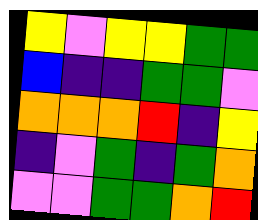[["yellow", "violet", "yellow", "yellow", "green", "green"], ["blue", "indigo", "indigo", "green", "green", "violet"], ["orange", "orange", "orange", "red", "indigo", "yellow"], ["indigo", "violet", "green", "indigo", "green", "orange"], ["violet", "violet", "green", "green", "orange", "red"]]